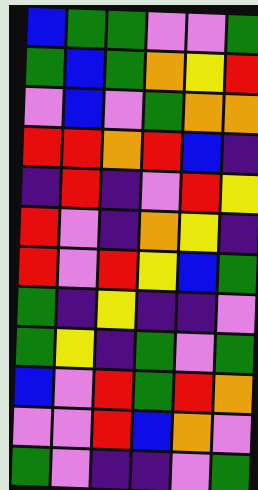[["blue", "green", "green", "violet", "violet", "green"], ["green", "blue", "green", "orange", "yellow", "red"], ["violet", "blue", "violet", "green", "orange", "orange"], ["red", "red", "orange", "red", "blue", "indigo"], ["indigo", "red", "indigo", "violet", "red", "yellow"], ["red", "violet", "indigo", "orange", "yellow", "indigo"], ["red", "violet", "red", "yellow", "blue", "green"], ["green", "indigo", "yellow", "indigo", "indigo", "violet"], ["green", "yellow", "indigo", "green", "violet", "green"], ["blue", "violet", "red", "green", "red", "orange"], ["violet", "violet", "red", "blue", "orange", "violet"], ["green", "violet", "indigo", "indigo", "violet", "green"]]